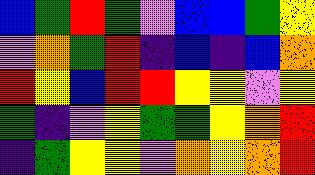[["blue", "green", "red", "green", "violet", "blue", "blue", "green", "yellow"], ["violet", "orange", "green", "red", "indigo", "blue", "indigo", "blue", "orange"], ["red", "yellow", "blue", "red", "red", "yellow", "yellow", "violet", "yellow"], ["green", "indigo", "violet", "yellow", "green", "green", "yellow", "orange", "red"], ["indigo", "green", "yellow", "yellow", "violet", "orange", "yellow", "orange", "red"]]